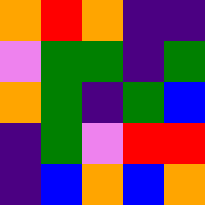[["orange", "red", "orange", "indigo", "indigo"], ["violet", "green", "green", "indigo", "green"], ["orange", "green", "indigo", "green", "blue"], ["indigo", "green", "violet", "red", "red"], ["indigo", "blue", "orange", "blue", "orange"]]